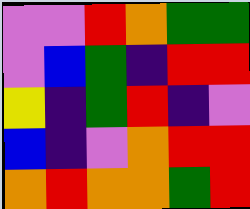[["violet", "violet", "red", "orange", "green", "green"], ["violet", "blue", "green", "indigo", "red", "red"], ["yellow", "indigo", "green", "red", "indigo", "violet"], ["blue", "indigo", "violet", "orange", "red", "red"], ["orange", "red", "orange", "orange", "green", "red"]]